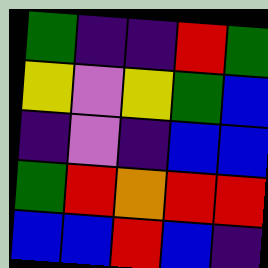[["green", "indigo", "indigo", "red", "green"], ["yellow", "violet", "yellow", "green", "blue"], ["indigo", "violet", "indigo", "blue", "blue"], ["green", "red", "orange", "red", "red"], ["blue", "blue", "red", "blue", "indigo"]]